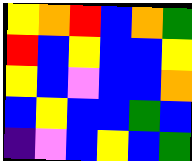[["yellow", "orange", "red", "blue", "orange", "green"], ["red", "blue", "yellow", "blue", "blue", "yellow"], ["yellow", "blue", "violet", "blue", "blue", "orange"], ["blue", "yellow", "blue", "blue", "green", "blue"], ["indigo", "violet", "blue", "yellow", "blue", "green"]]